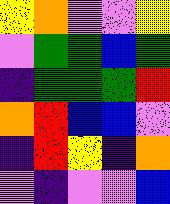[["yellow", "orange", "violet", "violet", "yellow"], ["violet", "green", "green", "blue", "green"], ["indigo", "green", "green", "green", "red"], ["orange", "red", "blue", "blue", "violet"], ["indigo", "red", "yellow", "indigo", "orange"], ["violet", "indigo", "violet", "violet", "blue"]]